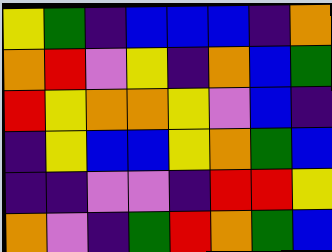[["yellow", "green", "indigo", "blue", "blue", "blue", "indigo", "orange"], ["orange", "red", "violet", "yellow", "indigo", "orange", "blue", "green"], ["red", "yellow", "orange", "orange", "yellow", "violet", "blue", "indigo"], ["indigo", "yellow", "blue", "blue", "yellow", "orange", "green", "blue"], ["indigo", "indigo", "violet", "violet", "indigo", "red", "red", "yellow"], ["orange", "violet", "indigo", "green", "red", "orange", "green", "blue"]]